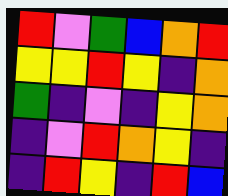[["red", "violet", "green", "blue", "orange", "red"], ["yellow", "yellow", "red", "yellow", "indigo", "orange"], ["green", "indigo", "violet", "indigo", "yellow", "orange"], ["indigo", "violet", "red", "orange", "yellow", "indigo"], ["indigo", "red", "yellow", "indigo", "red", "blue"]]